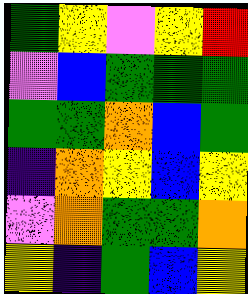[["green", "yellow", "violet", "yellow", "red"], ["violet", "blue", "green", "green", "green"], ["green", "green", "orange", "blue", "green"], ["indigo", "orange", "yellow", "blue", "yellow"], ["violet", "orange", "green", "green", "orange"], ["yellow", "indigo", "green", "blue", "yellow"]]